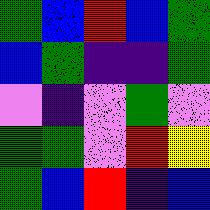[["green", "blue", "red", "blue", "green"], ["blue", "green", "indigo", "indigo", "green"], ["violet", "indigo", "violet", "green", "violet"], ["green", "green", "violet", "red", "yellow"], ["green", "blue", "red", "indigo", "blue"]]